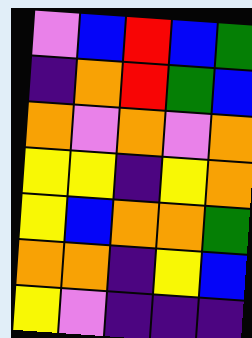[["violet", "blue", "red", "blue", "green"], ["indigo", "orange", "red", "green", "blue"], ["orange", "violet", "orange", "violet", "orange"], ["yellow", "yellow", "indigo", "yellow", "orange"], ["yellow", "blue", "orange", "orange", "green"], ["orange", "orange", "indigo", "yellow", "blue"], ["yellow", "violet", "indigo", "indigo", "indigo"]]